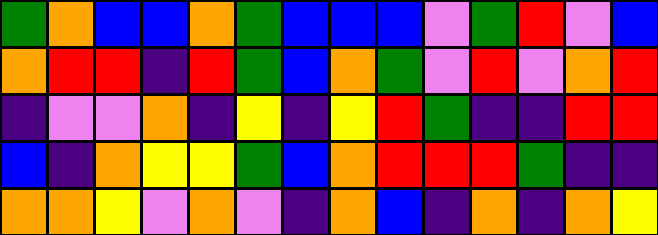[["green", "orange", "blue", "blue", "orange", "green", "blue", "blue", "blue", "violet", "green", "red", "violet", "blue"], ["orange", "red", "red", "indigo", "red", "green", "blue", "orange", "green", "violet", "red", "violet", "orange", "red"], ["indigo", "violet", "violet", "orange", "indigo", "yellow", "indigo", "yellow", "red", "green", "indigo", "indigo", "red", "red"], ["blue", "indigo", "orange", "yellow", "yellow", "green", "blue", "orange", "red", "red", "red", "green", "indigo", "indigo"], ["orange", "orange", "yellow", "violet", "orange", "violet", "indigo", "orange", "blue", "indigo", "orange", "indigo", "orange", "yellow"]]